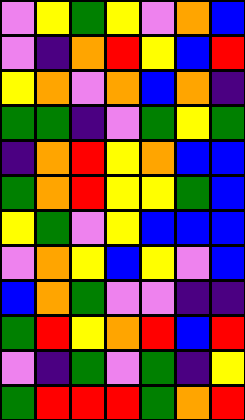[["violet", "yellow", "green", "yellow", "violet", "orange", "blue"], ["violet", "indigo", "orange", "red", "yellow", "blue", "red"], ["yellow", "orange", "violet", "orange", "blue", "orange", "indigo"], ["green", "green", "indigo", "violet", "green", "yellow", "green"], ["indigo", "orange", "red", "yellow", "orange", "blue", "blue"], ["green", "orange", "red", "yellow", "yellow", "green", "blue"], ["yellow", "green", "violet", "yellow", "blue", "blue", "blue"], ["violet", "orange", "yellow", "blue", "yellow", "violet", "blue"], ["blue", "orange", "green", "violet", "violet", "indigo", "indigo"], ["green", "red", "yellow", "orange", "red", "blue", "red"], ["violet", "indigo", "green", "violet", "green", "indigo", "yellow"], ["green", "red", "red", "red", "green", "orange", "red"]]